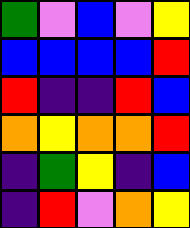[["green", "violet", "blue", "violet", "yellow"], ["blue", "blue", "blue", "blue", "red"], ["red", "indigo", "indigo", "red", "blue"], ["orange", "yellow", "orange", "orange", "red"], ["indigo", "green", "yellow", "indigo", "blue"], ["indigo", "red", "violet", "orange", "yellow"]]